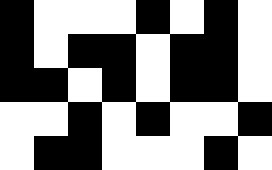[["black", "white", "white", "white", "black", "white", "black", "white"], ["black", "white", "black", "black", "white", "black", "black", "white"], ["black", "black", "white", "black", "white", "black", "black", "white"], ["white", "white", "black", "white", "black", "white", "white", "black"], ["white", "black", "black", "white", "white", "white", "black", "white"]]